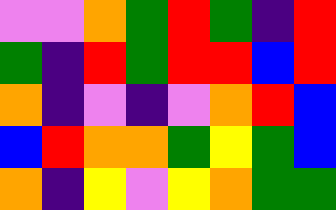[["violet", "violet", "orange", "green", "red", "green", "indigo", "red"], ["green", "indigo", "red", "green", "red", "red", "blue", "red"], ["orange", "indigo", "violet", "indigo", "violet", "orange", "red", "blue"], ["blue", "red", "orange", "orange", "green", "yellow", "green", "blue"], ["orange", "indigo", "yellow", "violet", "yellow", "orange", "green", "green"]]